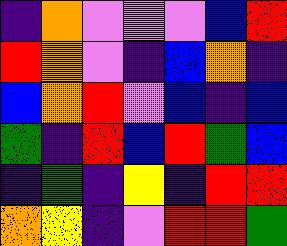[["indigo", "orange", "violet", "violet", "violet", "blue", "red"], ["red", "orange", "violet", "indigo", "blue", "orange", "indigo"], ["blue", "orange", "red", "violet", "blue", "indigo", "blue"], ["green", "indigo", "red", "blue", "red", "green", "blue"], ["indigo", "green", "indigo", "yellow", "indigo", "red", "red"], ["orange", "yellow", "indigo", "violet", "red", "red", "green"]]